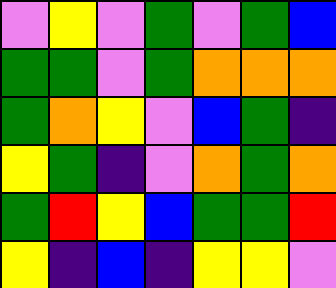[["violet", "yellow", "violet", "green", "violet", "green", "blue"], ["green", "green", "violet", "green", "orange", "orange", "orange"], ["green", "orange", "yellow", "violet", "blue", "green", "indigo"], ["yellow", "green", "indigo", "violet", "orange", "green", "orange"], ["green", "red", "yellow", "blue", "green", "green", "red"], ["yellow", "indigo", "blue", "indigo", "yellow", "yellow", "violet"]]